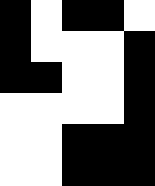[["black", "white", "black", "black", "white"], ["black", "white", "white", "white", "black"], ["black", "black", "white", "white", "black"], ["white", "white", "white", "white", "black"], ["white", "white", "black", "black", "black"], ["white", "white", "black", "black", "black"]]